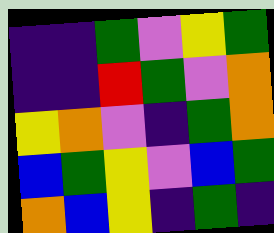[["indigo", "indigo", "green", "violet", "yellow", "green"], ["indigo", "indigo", "red", "green", "violet", "orange"], ["yellow", "orange", "violet", "indigo", "green", "orange"], ["blue", "green", "yellow", "violet", "blue", "green"], ["orange", "blue", "yellow", "indigo", "green", "indigo"]]